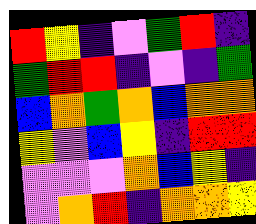[["red", "yellow", "indigo", "violet", "green", "red", "indigo"], ["green", "red", "red", "indigo", "violet", "indigo", "green"], ["blue", "orange", "green", "orange", "blue", "orange", "orange"], ["yellow", "violet", "blue", "yellow", "indigo", "red", "red"], ["violet", "violet", "violet", "orange", "blue", "yellow", "indigo"], ["violet", "orange", "red", "indigo", "orange", "orange", "yellow"]]